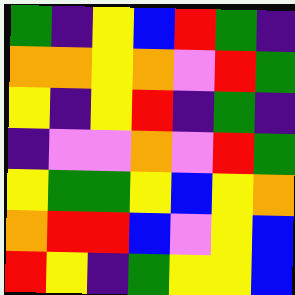[["green", "indigo", "yellow", "blue", "red", "green", "indigo"], ["orange", "orange", "yellow", "orange", "violet", "red", "green"], ["yellow", "indigo", "yellow", "red", "indigo", "green", "indigo"], ["indigo", "violet", "violet", "orange", "violet", "red", "green"], ["yellow", "green", "green", "yellow", "blue", "yellow", "orange"], ["orange", "red", "red", "blue", "violet", "yellow", "blue"], ["red", "yellow", "indigo", "green", "yellow", "yellow", "blue"]]